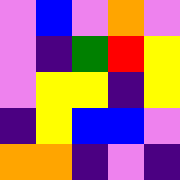[["violet", "blue", "violet", "orange", "violet"], ["violet", "indigo", "green", "red", "yellow"], ["violet", "yellow", "yellow", "indigo", "yellow"], ["indigo", "yellow", "blue", "blue", "violet"], ["orange", "orange", "indigo", "violet", "indigo"]]